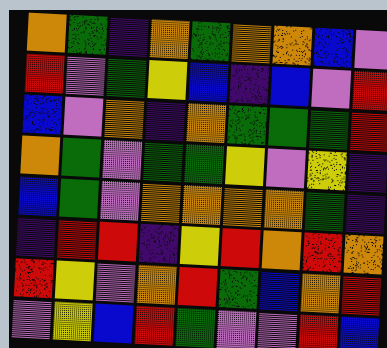[["orange", "green", "indigo", "orange", "green", "orange", "orange", "blue", "violet"], ["red", "violet", "green", "yellow", "blue", "indigo", "blue", "violet", "red"], ["blue", "violet", "orange", "indigo", "orange", "green", "green", "green", "red"], ["orange", "green", "violet", "green", "green", "yellow", "violet", "yellow", "indigo"], ["blue", "green", "violet", "orange", "orange", "orange", "orange", "green", "indigo"], ["indigo", "red", "red", "indigo", "yellow", "red", "orange", "red", "orange"], ["red", "yellow", "violet", "orange", "red", "green", "blue", "orange", "red"], ["violet", "yellow", "blue", "red", "green", "violet", "violet", "red", "blue"]]